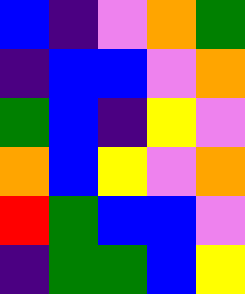[["blue", "indigo", "violet", "orange", "green"], ["indigo", "blue", "blue", "violet", "orange"], ["green", "blue", "indigo", "yellow", "violet"], ["orange", "blue", "yellow", "violet", "orange"], ["red", "green", "blue", "blue", "violet"], ["indigo", "green", "green", "blue", "yellow"]]